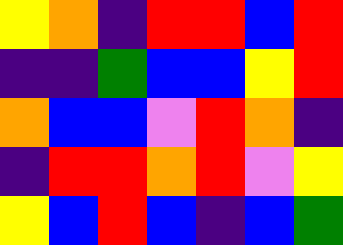[["yellow", "orange", "indigo", "red", "red", "blue", "red"], ["indigo", "indigo", "green", "blue", "blue", "yellow", "red"], ["orange", "blue", "blue", "violet", "red", "orange", "indigo"], ["indigo", "red", "red", "orange", "red", "violet", "yellow"], ["yellow", "blue", "red", "blue", "indigo", "blue", "green"]]